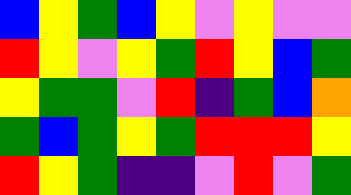[["blue", "yellow", "green", "blue", "yellow", "violet", "yellow", "violet", "violet"], ["red", "yellow", "violet", "yellow", "green", "red", "yellow", "blue", "green"], ["yellow", "green", "green", "violet", "red", "indigo", "green", "blue", "orange"], ["green", "blue", "green", "yellow", "green", "red", "red", "red", "yellow"], ["red", "yellow", "green", "indigo", "indigo", "violet", "red", "violet", "green"]]